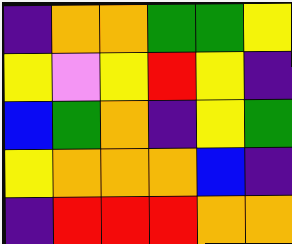[["indigo", "orange", "orange", "green", "green", "yellow"], ["yellow", "violet", "yellow", "red", "yellow", "indigo"], ["blue", "green", "orange", "indigo", "yellow", "green"], ["yellow", "orange", "orange", "orange", "blue", "indigo"], ["indigo", "red", "red", "red", "orange", "orange"]]